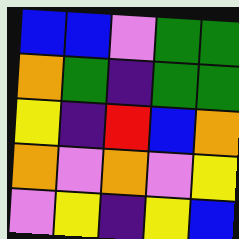[["blue", "blue", "violet", "green", "green"], ["orange", "green", "indigo", "green", "green"], ["yellow", "indigo", "red", "blue", "orange"], ["orange", "violet", "orange", "violet", "yellow"], ["violet", "yellow", "indigo", "yellow", "blue"]]